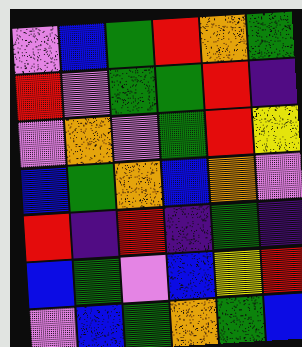[["violet", "blue", "green", "red", "orange", "green"], ["red", "violet", "green", "green", "red", "indigo"], ["violet", "orange", "violet", "green", "red", "yellow"], ["blue", "green", "orange", "blue", "orange", "violet"], ["red", "indigo", "red", "indigo", "green", "indigo"], ["blue", "green", "violet", "blue", "yellow", "red"], ["violet", "blue", "green", "orange", "green", "blue"]]